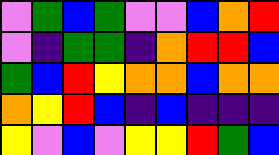[["violet", "green", "blue", "green", "violet", "violet", "blue", "orange", "red"], ["violet", "indigo", "green", "green", "indigo", "orange", "red", "red", "blue"], ["green", "blue", "red", "yellow", "orange", "orange", "blue", "orange", "orange"], ["orange", "yellow", "red", "blue", "indigo", "blue", "indigo", "indigo", "indigo"], ["yellow", "violet", "blue", "violet", "yellow", "yellow", "red", "green", "blue"]]